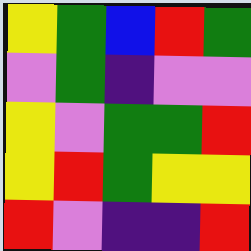[["yellow", "green", "blue", "red", "green"], ["violet", "green", "indigo", "violet", "violet"], ["yellow", "violet", "green", "green", "red"], ["yellow", "red", "green", "yellow", "yellow"], ["red", "violet", "indigo", "indigo", "red"]]